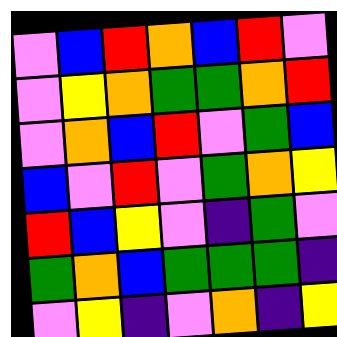[["violet", "blue", "red", "orange", "blue", "red", "violet"], ["violet", "yellow", "orange", "green", "green", "orange", "red"], ["violet", "orange", "blue", "red", "violet", "green", "blue"], ["blue", "violet", "red", "violet", "green", "orange", "yellow"], ["red", "blue", "yellow", "violet", "indigo", "green", "violet"], ["green", "orange", "blue", "green", "green", "green", "indigo"], ["violet", "yellow", "indigo", "violet", "orange", "indigo", "yellow"]]